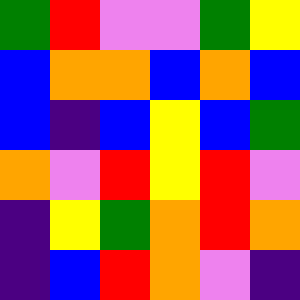[["green", "red", "violet", "violet", "green", "yellow"], ["blue", "orange", "orange", "blue", "orange", "blue"], ["blue", "indigo", "blue", "yellow", "blue", "green"], ["orange", "violet", "red", "yellow", "red", "violet"], ["indigo", "yellow", "green", "orange", "red", "orange"], ["indigo", "blue", "red", "orange", "violet", "indigo"]]